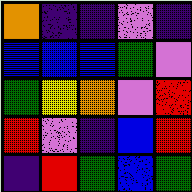[["orange", "indigo", "indigo", "violet", "indigo"], ["blue", "blue", "blue", "green", "violet"], ["green", "yellow", "orange", "violet", "red"], ["red", "violet", "indigo", "blue", "red"], ["indigo", "red", "green", "blue", "green"]]